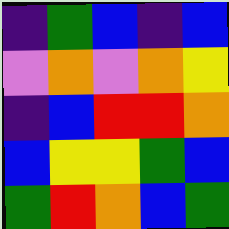[["indigo", "green", "blue", "indigo", "blue"], ["violet", "orange", "violet", "orange", "yellow"], ["indigo", "blue", "red", "red", "orange"], ["blue", "yellow", "yellow", "green", "blue"], ["green", "red", "orange", "blue", "green"]]